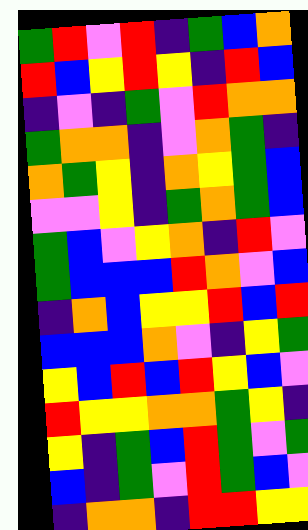[["green", "red", "violet", "red", "indigo", "green", "blue", "orange"], ["red", "blue", "yellow", "red", "yellow", "indigo", "red", "blue"], ["indigo", "violet", "indigo", "green", "violet", "red", "orange", "orange"], ["green", "orange", "orange", "indigo", "violet", "orange", "green", "indigo"], ["orange", "green", "yellow", "indigo", "orange", "yellow", "green", "blue"], ["violet", "violet", "yellow", "indigo", "green", "orange", "green", "blue"], ["green", "blue", "violet", "yellow", "orange", "indigo", "red", "violet"], ["green", "blue", "blue", "blue", "red", "orange", "violet", "blue"], ["indigo", "orange", "blue", "yellow", "yellow", "red", "blue", "red"], ["blue", "blue", "blue", "orange", "violet", "indigo", "yellow", "green"], ["yellow", "blue", "red", "blue", "red", "yellow", "blue", "violet"], ["red", "yellow", "yellow", "orange", "orange", "green", "yellow", "indigo"], ["yellow", "indigo", "green", "blue", "red", "green", "violet", "green"], ["blue", "indigo", "green", "violet", "red", "green", "blue", "violet"], ["indigo", "orange", "orange", "indigo", "red", "red", "yellow", "yellow"]]